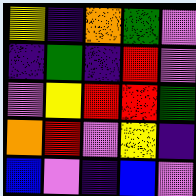[["yellow", "indigo", "orange", "green", "violet"], ["indigo", "green", "indigo", "red", "violet"], ["violet", "yellow", "red", "red", "green"], ["orange", "red", "violet", "yellow", "indigo"], ["blue", "violet", "indigo", "blue", "violet"]]